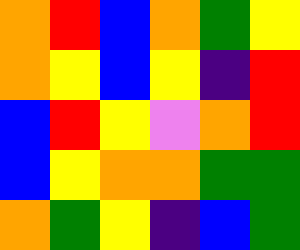[["orange", "red", "blue", "orange", "green", "yellow"], ["orange", "yellow", "blue", "yellow", "indigo", "red"], ["blue", "red", "yellow", "violet", "orange", "red"], ["blue", "yellow", "orange", "orange", "green", "green"], ["orange", "green", "yellow", "indigo", "blue", "green"]]